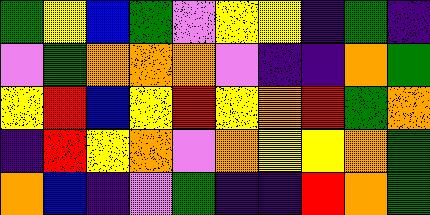[["green", "yellow", "blue", "green", "violet", "yellow", "yellow", "indigo", "green", "indigo"], ["violet", "green", "orange", "orange", "orange", "violet", "indigo", "indigo", "orange", "green"], ["yellow", "red", "blue", "yellow", "red", "yellow", "orange", "red", "green", "orange"], ["indigo", "red", "yellow", "orange", "violet", "orange", "yellow", "yellow", "orange", "green"], ["orange", "blue", "indigo", "violet", "green", "indigo", "indigo", "red", "orange", "green"]]